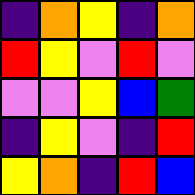[["indigo", "orange", "yellow", "indigo", "orange"], ["red", "yellow", "violet", "red", "violet"], ["violet", "violet", "yellow", "blue", "green"], ["indigo", "yellow", "violet", "indigo", "red"], ["yellow", "orange", "indigo", "red", "blue"]]